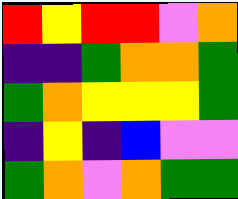[["red", "yellow", "red", "red", "violet", "orange"], ["indigo", "indigo", "green", "orange", "orange", "green"], ["green", "orange", "yellow", "yellow", "yellow", "green"], ["indigo", "yellow", "indigo", "blue", "violet", "violet"], ["green", "orange", "violet", "orange", "green", "green"]]